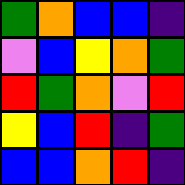[["green", "orange", "blue", "blue", "indigo"], ["violet", "blue", "yellow", "orange", "green"], ["red", "green", "orange", "violet", "red"], ["yellow", "blue", "red", "indigo", "green"], ["blue", "blue", "orange", "red", "indigo"]]